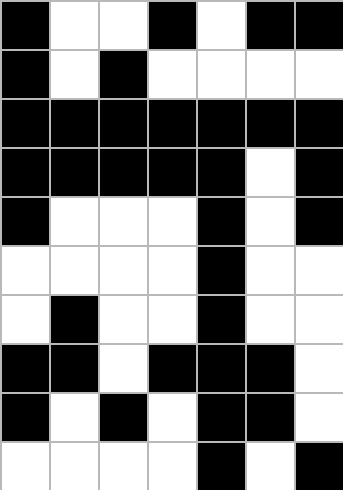[["black", "white", "white", "black", "white", "black", "black"], ["black", "white", "black", "white", "white", "white", "white"], ["black", "black", "black", "black", "black", "black", "black"], ["black", "black", "black", "black", "black", "white", "black"], ["black", "white", "white", "white", "black", "white", "black"], ["white", "white", "white", "white", "black", "white", "white"], ["white", "black", "white", "white", "black", "white", "white"], ["black", "black", "white", "black", "black", "black", "white"], ["black", "white", "black", "white", "black", "black", "white"], ["white", "white", "white", "white", "black", "white", "black"]]